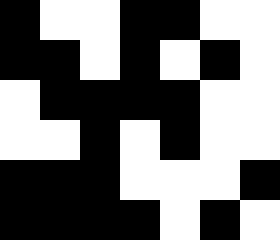[["black", "white", "white", "black", "black", "white", "white"], ["black", "black", "white", "black", "white", "black", "white"], ["white", "black", "black", "black", "black", "white", "white"], ["white", "white", "black", "white", "black", "white", "white"], ["black", "black", "black", "white", "white", "white", "black"], ["black", "black", "black", "black", "white", "black", "white"]]